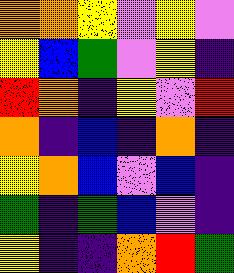[["orange", "orange", "yellow", "violet", "yellow", "violet"], ["yellow", "blue", "green", "violet", "yellow", "indigo"], ["red", "orange", "indigo", "yellow", "violet", "red"], ["orange", "indigo", "blue", "indigo", "orange", "indigo"], ["yellow", "orange", "blue", "violet", "blue", "indigo"], ["green", "indigo", "green", "blue", "violet", "indigo"], ["yellow", "indigo", "indigo", "orange", "red", "green"]]